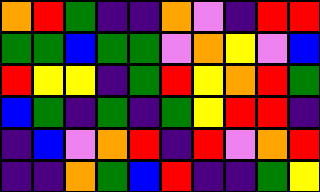[["orange", "red", "green", "indigo", "indigo", "orange", "violet", "indigo", "red", "red"], ["green", "green", "blue", "green", "green", "violet", "orange", "yellow", "violet", "blue"], ["red", "yellow", "yellow", "indigo", "green", "red", "yellow", "orange", "red", "green"], ["blue", "green", "indigo", "green", "indigo", "green", "yellow", "red", "red", "indigo"], ["indigo", "blue", "violet", "orange", "red", "indigo", "red", "violet", "orange", "red"], ["indigo", "indigo", "orange", "green", "blue", "red", "indigo", "indigo", "green", "yellow"]]